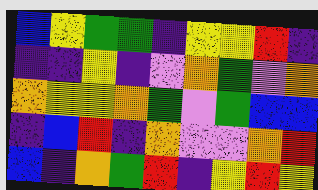[["blue", "yellow", "green", "green", "indigo", "yellow", "yellow", "red", "indigo"], ["indigo", "indigo", "yellow", "indigo", "violet", "orange", "green", "violet", "orange"], ["orange", "yellow", "yellow", "orange", "green", "violet", "green", "blue", "blue"], ["indigo", "blue", "red", "indigo", "orange", "violet", "violet", "orange", "red"], ["blue", "indigo", "orange", "green", "red", "indigo", "yellow", "red", "yellow"]]